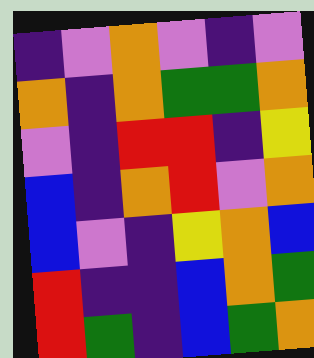[["indigo", "violet", "orange", "violet", "indigo", "violet"], ["orange", "indigo", "orange", "green", "green", "orange"], ["violet", "indigo", "red", "red", "indigo", "yellow"], ["blue", "indigo", "orange", "red", "violet", "orange"], ["blue", "violet", "indigo", "yellow", "orange", "blue"], ["red", "indigo", "indigo", "blue", "orange", "green"], ["red", "green", "indigo", "blue", "green", "orange"]]